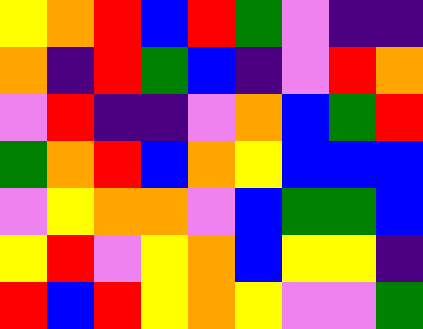[["yellow", "orange", "red", "blue", "red", "green", "violet", "indigo", "indigo"], ["orange", "indigo", "red", "green", "blue", "indigo", "violet", "red", "orange"], ["violet", "red", "indigo", "indigo", "violet", "orange", "blue", "green", "red"], ["green", "orange", "red", "blue", "orange", "yellow", "blue", "blue", "blue"], ["violet", "yellow", "orange", "orange", "violet", "blue", "green", "green", "blue"], ["yellow", "red", "violet", "yellow", "orange", "blue", "yellow", "yellow", "indigo"], ["red", "blue", "red", "yellow", "orange", "yellow", "violet", "violet", "green"]]